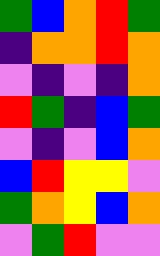[["green", "blue", "orange", "red", "green"], ["indigo", "orange", "orange", "red", "orange"], ["violet", "indigo", "violet", "indigo", "orange"], ["red", "green", "indigo", "blue", "green"], ["violet", "indigo", "violet", "blue", "orange"], ["blue", "red", "yellow", "yellow", "violet"], ["green", "orange", "yellow", "blue", "orange"], ["violet", "green", "red", "violet", "violet"]]